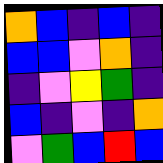[["orange", "blue", "indigo", "blue", "indigo"], ["blue", "blue", "violet", "orange", "indigo"], ["indigo", "violet", "yellow", "green", "indigo"], ["blue", "indigo", "violet", "indigo", "orange"], ["violet", "green", "blue", "red", "blue"]]